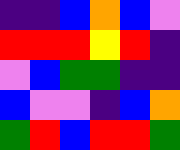[["indigo", "indigo", "blue", "orange", "blue", "violet"], ["red", "red", "red", "yellow", "red", "indigo"], ["violet", "blue", "green", "green", "indigo", "indigo"], ["blue", "violet", "violet", "indigo", "blue", "orange"], ["green", "red", "blue", "red", "red", "green"]]